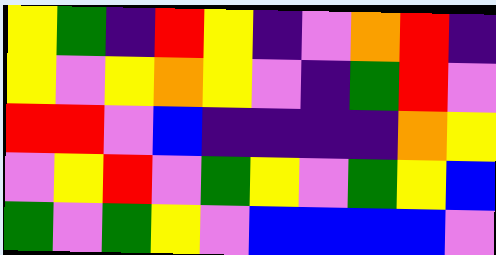[["yellow", "green", "indigo", "red", "yellow", "indigo", "violet", "orange", "red", "indigo"], ["yellow", "violet", "yellow", "orange", "yellow", "violet", "indigo", "green", "red", "violet"], ["red", "red", "violet", "blue", "indigo", "indigo", "indigo", "indigo", "orange", "yellow"], ["violet", "yellow", "red", "violet", "green", "yellow", "violet", "green", "yellow", "blue"], ["green", "violet", "green", "yellow", "violet", "blue", "blue", "blue", "blue", "violet"]]